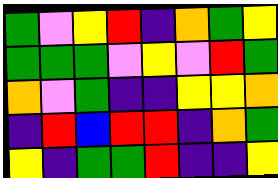[["green", "violet", "yellow", "red", "indigo", "orange", "green", "yellow"], ["green", "green", "green", "violet", "yellow", "violet", "red", "green"], ["orange", "violet", "green", "indigo", "indigo", "yellow", "yellow", "orange"], ["indigo", "red", "blue", "red", "red", "indigo", "orange", "green"], ["yellow", "indigo", "green", "green", "red", "indigo", "indigo", "yellow"]]